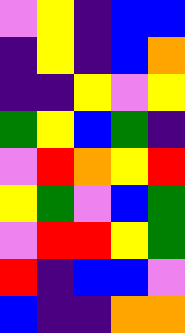[["violet", "yellow", "indigo", "blue", "blue"], ["indigo", "yellow", "indigo", "blue", "orange"], ["indigo", "indigo", "yellow", "violet", "yellow"], ["green", "yellow", "blue", "green", "indigo"], ["violet", "red", "orange", "yellow", "red"], ["yellow", "green", "violet", "blue", "green"], ["violet", "red", "red", "yellow", "green"], ["red", "indigo", "blue", "blue", "violet"], ["blue", "indigo", "indigo", "orange", "orange"]]